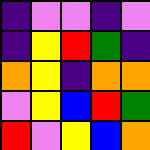[["indigo", "violet", "violet", "indigo", "violet"], ["indigo", "yellow", "red", "green", "indigo"], ["orange", "yellow", "indigo", "orange", "orange"], ["violet", "yellow", "blue", "red", "green"], ["red", "violet", "yellow", "blue", "orange"]]